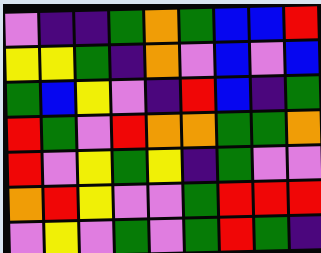[["violet", "indigo", "indigo", "green", "orange", "green", "blue", "blue", "red"], ["yellow", "yellow", "green", "indigo", "orange", "violet", "blue", "violet", "blue"], ["green", "blue", "yellow", "violet", "indigo", "red", "blue", "indigo", "green"], ["red", "green", "violet", "red", "orange", "orange", "green", "green", "orange"], ["red", "violet", "yellow", "green", "yellow", "indigo", "green", "violet", "violet"], ["orange", "red", "yellow", "violet", "violet", "green", "red", "red", "red"], ["violet", "yellow", "violet", "green", "violet", "green", "red", "green", "indigo"]]